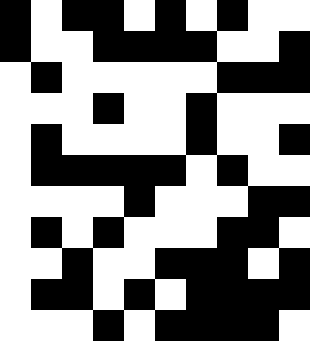[["black", "white", "black", "black", "white", "black", "white", "black", "white", "white"], ["black", "white", "white", "black", "black", "black", "black", "white", "white", "black"], ["white", "black", "white", "white", "white", "white", "white", "black", "black", "black"], ["white", "white", "white", "black", "white", "white", "black", "white", "white", "white"], ["white", "black", "white", "white", "white", "white", "black", "white", "white", "black"], ["white", "black", "black", "black", "black", "black", "white", "black", "white", "white"], ["white", "white", "white", "white", "black", "white", "white", "white", "black", "black"], ["white", "black", "white", "black", "white", "white", "white", "black", "black", "white"], ["white", "white", "black", "white", "white", "black", "black", "black", "white", "black"], ["white", "black", "black", "white", "black", "white", "black", "black", "black", "black"], ["white", "white", "white", "black", "white", "black", "black", "black", "black", "white"]]